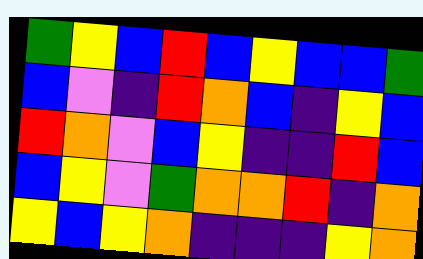[["green", "yellow", "blue", "red", "blue", "yellow", "blue", "blue", "green"], ["blue", "violet", "indigo", "red", "orange", "blue", "indigo", "yellow", "blue"], ["red", "orange", "violet", "blue", "yellow", "indigo", "indigo", "red", "blue"], ["blue", "yellow", "violet", "green", "orange", "orange", "red", "indigo", "orange"], ["yellow", "blue", "yellow", "orange", "indigo", "indigo", "indigo", "yellow", "orange"]]